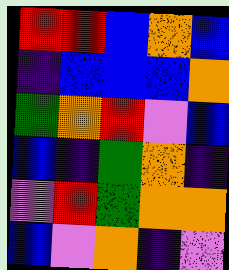[["red", "red", "blue", "orange", "blue"], ["indigo", "blue", "blue", "blue", "orange"], ["green", "orange", "red", "violet", "blue"], ["blue", "indigo", "green", "orange", "indigo"], ["violet", "red", "green", "orange", "orange"], ["blue", "violet", "orange", "indigo", "violet"]]